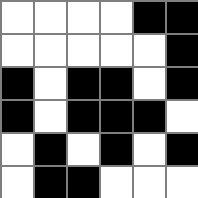[["white", "white", "white", "white", "black", "black"], ["white", "white", "white", "white", "white", "black"], ["black", "white", "black", "black", "white", "black"], ["black", "white", "black", "black", "black", "white"], ["white", "black", "white", "black", "white", "black"], ["white", "black", "black", "white", "white", "white"]]